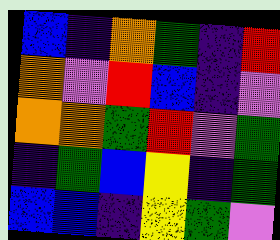[["blue", "indigo", "orange", "green", "indigo", "red"], ["orange", "violet", "red", "blue", "indigo", "violet"], ["orange", "orange", "green", "red", "violet", "green"], ["indigo", "green", "blue", "yellow", "indigo", "green"], ["blue", "blue", "indigo", "yellow", "green", "violet"]]